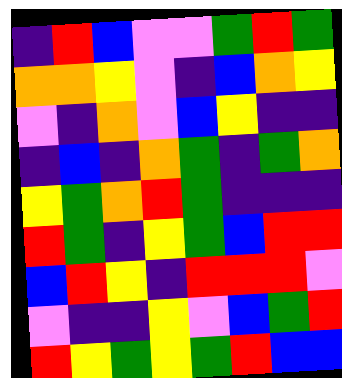[["indigo", "red", "blue", "violet", "violet", "green", "red", "green"], ["orange", "orange", "yellow", "violet", "indigo", "blue", "orange", "yellow"], ["violet", "indigo", "orange", "violet", "blue", "yellow", "indigo", "indigo"], ["indigo", "blue", "indigo", "orange", "green", "indigo", "green", "orange"], ["yellow", "green", "orange", "red", "green", "indigo", "indigo", "indigo"], ["red", "green", "indigo", "yellow", "green", "blue", "red", "red"], ["blue", "red", "yellow", "indigo", "red", "red", "red", "violet"], ["violet", "indigo", "indigo", "yellow", "violet", "blue", "green", "red"], ["red", "yellow", "green", "yellow", "green", "red", "blue", "blue"]]